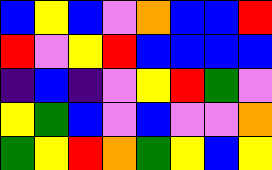[["blue", "yellow", "blue", "violet", "orange", "blue", "blue", "red"], ["red", "violet", "yellow", "red", "blue", "blue", "blue", "blue"], ["indigo", "blue", "indigo", "violet", "yellow", "red", "green", "violet"], ["yellow", "green", "blue", "violet", "blue", "violet", "violet", "orange"], ["green", "yellow", "red", "orange", "green", "yellow", "blue", "yellow"]]